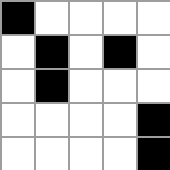[["black", "white", "white", "white", "white"], ["white", "black", "white", "black", "white"], ["white", "black", "white", "white", "white"], ["white", "white", "white", "white", "black"], ["white", "white", "white", "white", "black"]]